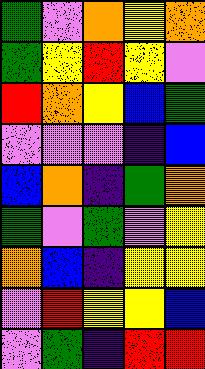[["green", "violet", "orange", "yellow", "orange"], ["green", "yellow", "red", "yellow", "violet"], ["red", "orange", "yellow", "blue", "green"], ["violet", "violet", "violet", "indigo", "blue"], ["blue", "orange", "indigo", "green", "orange"], ["green", "violet", "green", "violet", "yellow"], ["orange", "blue", "indigo", "yellow", "yellow"], ["violet", "red", "yellow", "yellow", "blue"], ["violet", "green", "indigo", "red", "red"]]